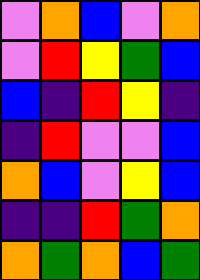[["violet", "orange", "blue", "violet", "orange"], ["violet", "red", "yellow", "green", "blue"], ["blue", "indigo", "red", "yellow", "indigo"], ["indigo", "red", "violet", "violet", "blue"], ["orange", "blue", "violet", "yellow", "blue"], ["indigo", "indigo", "red", "green", "orange"], ["orange", "green", "orange", "blue", "green"]]